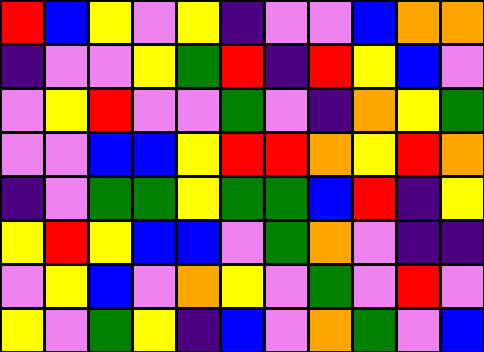[["red", "blue", "yellow", "violet", "yellow", "indigo", "violet", "violet", "blue", "orange", "orange"], ["indigo", "violet", "violet", "yellow", "green", "red", "indigo", "red", "yellow", "blue", "violet"], ["violet", "yellow", "red", "violet", "violet", "green", "violet", "indigo", "orange", "yellow", "green"], ["violet", "violet", "blue", "blue", "yellow", "red", "red", "orange", "yellow", "red", "orange"], ["indigo", "violet", "green", "green", "yellow", "green", "green", "blue", "red", "indigo", "yellow"], ["yellow", "red", "yellow", "blue", "blue", "violet", "green", "orange", "violet", "indigo", "indigo"], ["violet", "yellow", "blue", "violet", "orange", "yellow", "violet", "green", "violet", "red", "violet"], ["yellow", "violet", "green", "yellow", "indigo", "blue", "violet", "orange", "green", "violet", "blue"]]